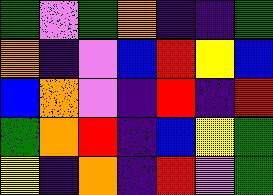[["green", "violet", "green", "orange", "indigo", "indigo", "green"], ["orange", "indigo", "violet", "blue", "red", "yellow", "blue"], ["blue", "orange", "violet", "indigo", "red", "indigo", "red"], ["green", "orange", "red", "indigo", "blue", "yellow", "green"], ["yellow", "indigo", "orange", "indigo", "red", "violet", "green"]]